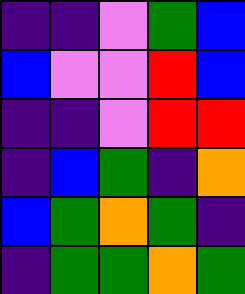[["indigo", "indigo", "violet", "green", "blue"], ["blue", "violet", "violet", "red", "blue"], ["indigo", "indigo", "violet", "red", "red"], ["indigo", "blue", "green", "indigo", "orange"], ["blue", "green", "orange", "green", "indigo"], ["indigo", "green", "green", "orange", "green"]]